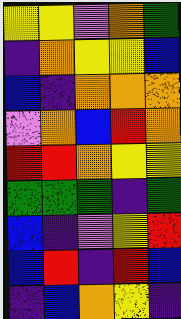[["yellow", "yellow", "violet", "orange", "green"], ["indigo", "orange", "yellow", "yellow", "blue"], ["blue", "indigo", "orange", "orange", "orange"], ["violet", "orange", "blue", "red", "orange"], ["red", "red", "orange", "yellow", "yellow"], ["green", "green", "green", "indigo", "green"], ["blue", "indigo", "violet", "yellow", "red"], ["blue", "red", "indigo", "red", "blue"], ["indigo", "blue", "orange", "yellow", "indigo"]]